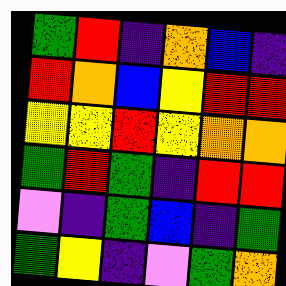[["green", "red", "indigo", "orange", "blue", "indigo"], ["red", "orange", "blue", "yellow", "red", "red"], ["yellow", "yellow", "red", "yellow", "orange", "orange"], ["green", "red", "green", "indigo", "red", "red"], ["violet", "indigo", "green", "blue", "indigo", "green"], ["green", "yellow", "indigo", "violet", "green", "orange"]]